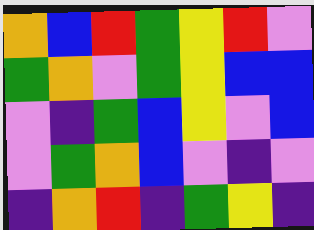[["orange", "blue", "red", "green", "yellow", "red", "violet"], ["green", "orange", "violet", "green", "yellow", "blue", "blue"], ["violet", "indigo", "green", "blue", "yellow", "violet", "blue"], ["violet", "green", "orange", "blue", "violet", "indigo", "violet"], ["indigo", "orange", "red", "indigo", "green", "yellow", "indigo"]]